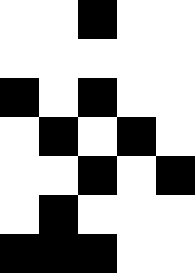[["white", "white", "black", "white", "white"], ["white", "white", "white", "white", "white"], ["black", "white", "black", "white", "white"], ["white", "black", "white", "black", "white"], ["white", "white", "black", "white", "black"], ["white", "black", "white", "white", "white"], ["black", "black", "black", "white", "white"]]